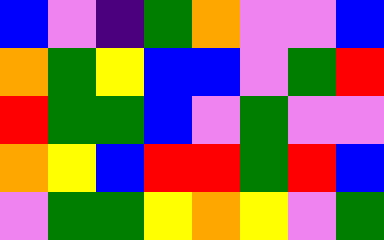[["blue", "violet", "indigo", "green", "orange", "violet", "violet", "blue"], ["orange", "green", "yellow", "blue", "blue", "violet", "green", "red"], ["red", "green", "green", "blue", "violet", "green", "violet", "violet"], ["orange", "yellow", "blue", "red", "red", "green", "red", "blue"], ["violet", "green", "green", "yellow", "orange", "yellow", "violet", "green"]]